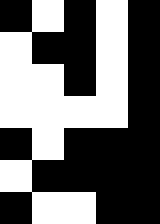[["black", "white", "black", "white", "black"], ["white", "black", "black", "white", "black"], ["white", "white", "black", "white", "black"], ["white", "white", "white", "white", "black"], ["black", "white", "black", "black", "black"], ["white", "black", "black", "black", "black"], ["black", "white", "white", "black", "black"]]